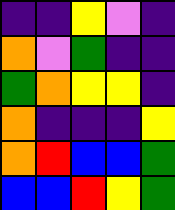[["indigo", "indigo", "yellow", "violet", "indigo"], ["orange", "violet", "green", "indigo", "indigo"], ["green", "orange", "yellow", "yellow", "indigo"], ["orange", "indigo", "indigo", "indigo", "yellow"], ["orange", "red", "blue", "blue", "green"], ["blue", "blue", "red", "yellow", "green"]]